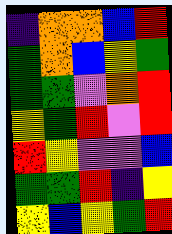[["indigo", "orange", "orange", "blue", "red"], ["green", "orange", "blue", "yellow", "green"], ["green", "green", "violet", "orange", "red"], ["yellow", "green", "red", "violet", "red"], ["red", "yellow", "violet", "violet", "blue"], ["green", "green", "red", "indigo", "yellow"], ["yellow", "blue", "yellow", "green", "red"]]